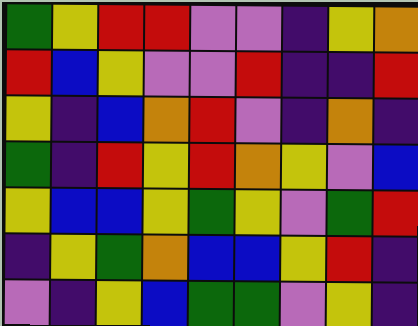[["green", "yellow", "red", "red", "violet", "violet", "indigo", "yellow", "orange"], ["red", "blue", "yellow", "violet", "violet", "red", "indigo", "indigo", "red"], ["yellow", "indigo", "blue", "orange", "red", "violet", "indigo", "orange", "indigo"], ["green", "indigo", "red", "yellow", "red", "orange", "yellow", "violet", "blue"], ["yellow", "blue", "blue", "yellow", "green", "yellow", "violet", "green", "red"], ["indigo", "yellow", "green", "orange", "blue", "blue", "yellow", "red", "indigo"], ["violet", "indigo", "yellow", "blue", "green", "green", "violet", "yellow", "indigo"]]